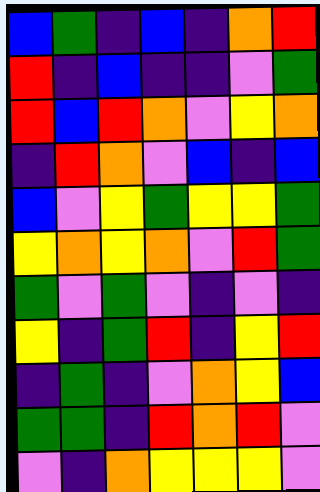[["blue", "green", "indigo", "blue", "indigo", "orange", "red"], ["red", "indigo", "blue", "indigo", "indigo", "violet", "green"], ["red", "blue", "red", "orange", "violet", "yellow", "orange"], ["indigo", "red", "orange", "violet", "blue", "indigo", "blue"], ["blue", "violet", "yellow", "green", "yellow", "yellow", "green"], ["yellow", "orange", "yellow", "orange", "violet", "red", "green"], ["green", "violet", "green", "violet", "indigo", "violet", "indigo"], ["yellow", "indigo", "green", "red", "indigo", "yellow", "red"], ["indigo", "green", "indigo", "violet", "orange", "yellow", "blue"], ["green", "green", "indigo", "red", "orange", "red", "violet"], ["violet", "indigo", "orange", "yellow", "yellow", "yellow", "violet"]]